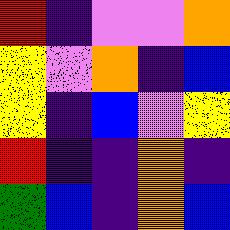[["red", "indigo", "violet", "violet", "orange"], ["yellow", "violet", "orange", "indigo", "blue"], ["yellow", "indigo", "blue", "violet", "yellow"], ["red", "indigo", "indigo", "orange", "indigo"], ["green", "blue", "indigo", "orange", "blue"]]